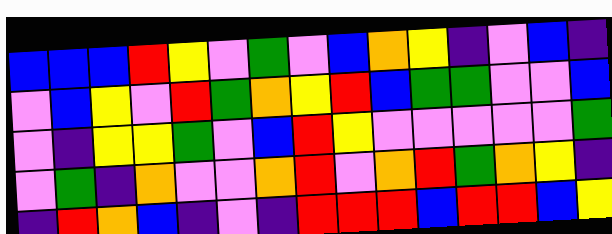[["blue", "blue", "blue", "red", "yellow", "violet", "green", "violet", "blue", "orange", "yellow", "indigo", "violet", "blue", "indigo"], ["violet", "blue", "yellow", "violet", "red", "green", "orange", "yellow", "red", "blue", "green", "green", "violet", "violet", "blue"], ["violet", "indigo", "yellow", "yellow", "green", "violet", "blue", "red", "yellow", "violet", "violet", "violet", "violet", "violet", "green"], ["violet", "green", "indigo", "orange", "violet", "violet", "orange", "red", "violet", "orange", "red", "green", "orange", "yellow", "indigo"], ["indigo", "red", "orange", "blue", "indigo", "violet", "indigo", "red", "red", "red", "blue", "red", "red", "blue", "yellow"]]